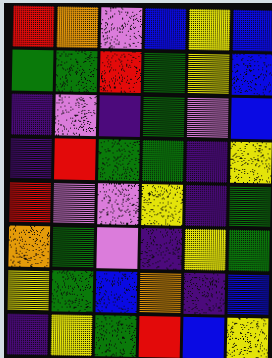[["red", "orange", "violet", "blue", "yellow", "blue"], ["green", "green", "red", "green", "yellow", "blue"], ["indigo", "violet", "indigo", "green", "violet", "blue"], ["indigo", "red", "green", "green", "indigo", "yellow"], ["red", "violet", "violet", "yellow", "indigo", "green"], ["orange", "green", "violet", "indigo", "yellow", "green"], ["yellow", "green", "blue", "orange", "indigo", "blue"], ["indigo", "yellow", "green", "red", "blue", "yellow"]]